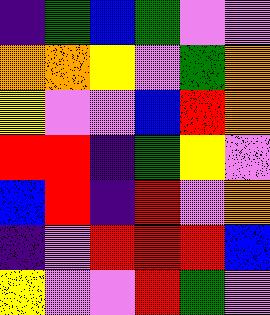[["indigo", "green", "blue", "green", "violet", "violet"], ["orange", "orange", "yellow", "violet", "green", "orange"], ["yellow", "violet", "violet", "blue", "red", "orange"], ["red", "red", "indigo", "green", "yellow", "violet"], ["blue", "red", "indigo", "red", "violet", "orange"], ["indigo", "violet", "red", "red", "red", "blue"], ["yellow", "violet", "violet", "red", "green", "violet"]]